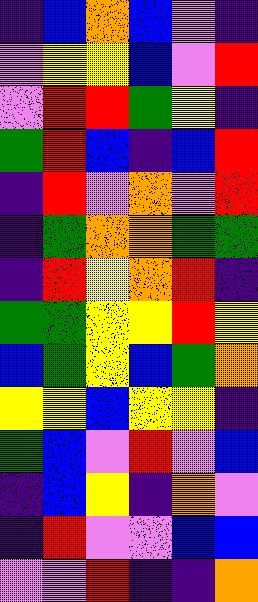[["indigo", "blue", "orange", "blue", "violet", "indigo"], ["violet", "yellow", "yellow", "blue", "violet", "red"], ["violet", "red", "red", "green", "yellow", "indigo"], ["green", "red", "blue", "indigo", "blue", "red"], ["indigo", "red", "violet", "orange", "violet", "red"], ["indigo", "green", "orange", "orange", "green", "green"], ["indigo", "red", "yellow", "orange", "red", "indigo"], ["green", "green", "yellow", "yellow", "red", "yellow"], ["blue", "green", "yellow", "blue", "green", "orange"], ["yellow", "yellow", "blue", "yellow", "yellow", "indigo"], ["green", "blue", "violet", "red", "violet", "blue"], ["indigo", "blue", "yellow", "indigo", "orange", "violet"], ["indigo", "red", "violet", "violet", "blue", "blue"], ["violet", "violet", "red", "indigo", "indigo", "orange"]]